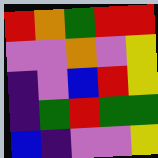[["red", "orange", "green", "red", "red"], ["violet", "violet", "orange", "violet", "yellow"], ["indigo", "violet", "blue", "red", "yellow"], ["indigo", "green", "red", "green", "green"], ["blue", "indigo", "violet", "violet", "yellow"]]